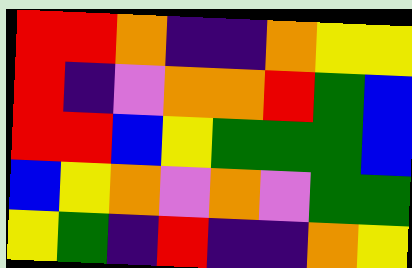[["red", "red", "orange", "indigo", "indigo", "orange", "yellow", "yellow"], ["red", "indigo", "violet", "orange", "orange", "red", "green", "blue"], ["red", "red", "blue", "yellow", "green", "green", "green", "blue"], ["blue", "yellow", "orange", "violet", "orange", "violet", "green", "green"], ["yellow", "green", "indigo", "red", "indigo", "indigo", "orange", "yellow"]]